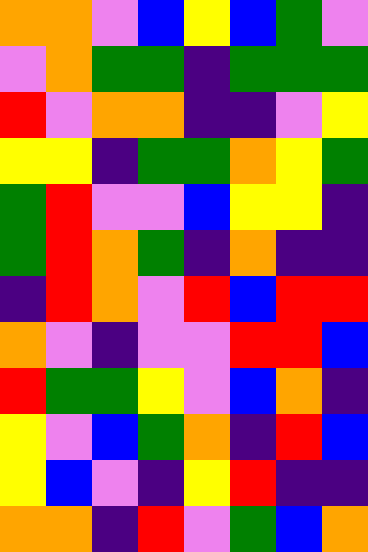[["orange", "orange", "violet", "blue", "yellow", "blue", "green", "violet"], ["violet", "orange", "green", "green", "indigo", "green", "green", "green"], ["red", "violet", "orange", "orange", "indigo", "indigo", "violet", "yellow"], ["yellow", "yellow", "indigo", "green", "green", "orange", "yellow", "green"], ["green", "red", "violet", "violet", "blue", "yellow", "yellow", "indigo"], ["green", "red", "orange", "green", "indigo", "orange", "indigo", "indigo"], ["indigo", "red", "orange", "violet", "red", "blue", "red", "red"], ["orange", "violet", "indigo", "violet", "violet", "red", "red", "blue"], ["red", "green", "green", "yellow", "violet", "blue", "orange", "indigo"], ["yellow", "violet", "blue", "green", "orange", "indigo", "red", "blue"], ["yellow", "blue", "violet", "indigo", "yellow", "red", "indigo", "indigo"], ["orange", "orange", "indigo", "red", "violet", "green", "blue", "orange"]]